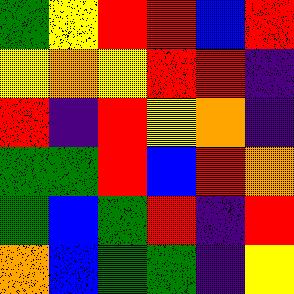[["green", "yellow", "red", "red", "blue", "red"], ["yellow", "orange", "yellow", "red", "red", "indigo"], ["red", "indigo", "red", "yellow", "orange", "indigo"], ["green", "green", "red", "blue", "red", "orange"], ["green", "blue", "green", "red", "indigo", "red"], ["orange", "blue", "green", "green", "indigo", "yellow"]]